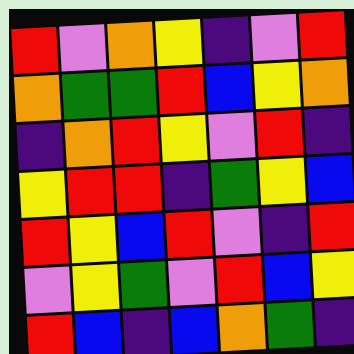[["red", "violet", "orange", "yellow", "indigo", "violet", "red"], ["orange", "green", "green", "red", "blue", "yellow", "orange"], ["indigo", "orange", "red", "yellow", "violet", "red", "indigo"], ["yellow", "red", "red", "indigo", "green", "yellow", "blue"], ["red", "yellow", "blue", "red", "violet", "indigo", "red"], ["violet", "yellow", "green", "violet", "red", "blue", "yellow"], ["red", "blue", "indigo", "blue", "orange", "green", "indigo"]]